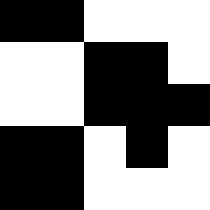[["black", "black", "white", "white", "white"], ["white", "white", "black", "black", "white"], ["white", "white", "black", "black", "black"], ["black", "black", "white", "black", "white"], ["black", "black", "white", "white", "white"]]